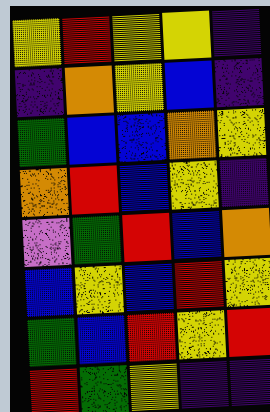[["yellow", "red", "yellow", "yellow", "indigo"], ["indigo", "orange", "yellow", "blue", "indigo"], ["green", "blue", "blue", "orange", "yellow"], ["orange", "red", "blue", "yellow", "indigo"], ["violet", "green", "red", "blue", "orange"], ["blue", "yellow", "blue", "red", "yellow"], ["green", "blue", "red", "yellow", "red"], ["red", "green", "yellow", "indigo", "indigo"]]